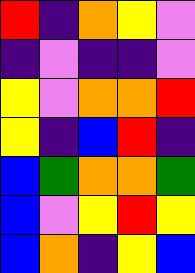[["red", "indigo", "orange", "yellow", "violet"], ["indigo", "violet", "indigo", "indigo", "violet"], ["yellow", "violet", "orange", "orange", "red"], ["yellow", "indigo", "blue", "red", "indigo"], ["blue", "green", "orange", "orange", "green"], ["blue", "violet", "yellow", "red", "yellow"], ["blue", "orange", "indigo", "yellow", "blue"]]